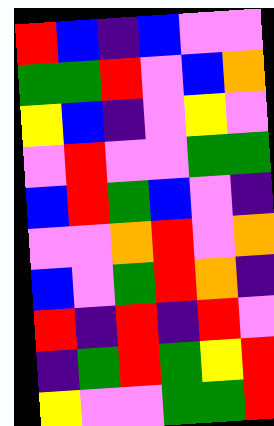[["red", "blue", "indigo", "blue", "violet", "violet"], ["green", "green", "red", "violet", "blue", "orange"], ["yellow", "blue", "indigo", "violet", "yellow", "violet"], ["violet", "red", "violet", "violet", "green", "green"], ["blue", "red", "green", "blue", "violet", "indigo"], ["violet", "violet", "orange", "red", "violet", "orange"], ["blue", "violet", "green", "red", "orange", "indigo"], ["red", "indigo", "red", "indigo", "red", "violet"], ["indigo", "green", "red", "green", "yellow", "red"], ["yellow", "violet", "violet", "green", "green", "red"]]